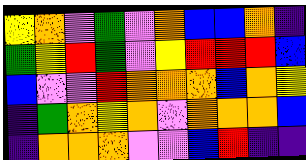[["yellow", "orange", "violet", "green", "violet", "orange", "blue", "blue", "orange", "indigo"], ["green", "yellow", "red", "green", "violet", "yellow", "red", "red", "red", "blue"], ["blue", "violet", "violet", "red", "orange", "orange", "orange", "blue", "orange", "yellow"], ["indigo", "green", "orange", "yellow", "orange", "violet", "orange", "orange", "orange", "blue"], ["indigo", "orange", "orange", "orange", "violet", "violet", "blue", "red", "indigo", "indigo"]]